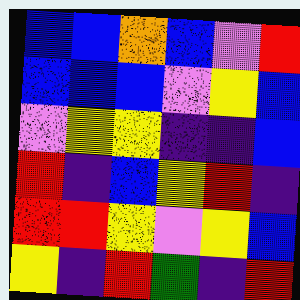[["blue", "blue", "orange", "blue", "violet", "red"], ["blue", "blue", "blue", "violet", "yellow", "blue"], ["violet", "yellow", "yellow", "indigo", "indigo", "blue"], ["red", "indigo", "blue", "yellow", "red", "indigo"], ["red", "red", "yellow", "violet", "yellow", "blue"], ["yellow", "indigo", "red", "green", "indigo", "red"]]